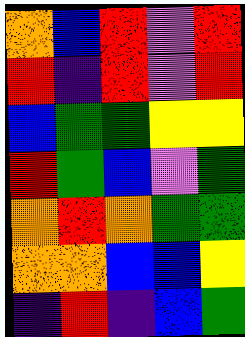[["orange", "blue", "red", "violet", "red"], ["red", "indigo", "red", "violet", "red"], ["blue", "green", "green", "yellow", "yellow"], ["red", "green", "blue", "violet", "green"], ["orange", "red", "orange", "green", "green"], ["orange", "orange", "blue", "blue", "yellow"], ["indigo", "red", "indigo", "blue", "green"]]